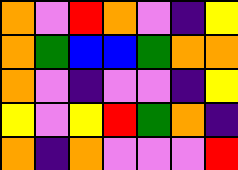[["orange", "violet", "red", "orange", "violet", "indigo", "yellow"], ["orange", "green", "blue", "blue", "green", "orange", "orange"], ["orange", "violet", "indigo", "violet", "violet", "indigo", "yellow"], ["yellow", "violet", "yellow", "red", "green", "orange", "indigo"], ["orange", "indigo", "orange", "violet", "violet", "violet", "red"]]